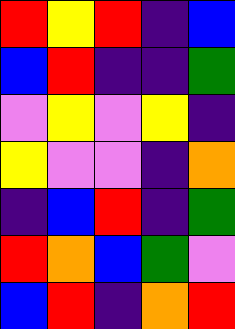[["red", "yellow", "red", "indigo", "blue"], ["blue", "red", "indigo", "indigo", "green"], ["violet", "yellow", "violet", "yellow", "indigo"], ["yellow", "violet", "violet", "indigo", "orange"], ["indigo", "blue", "red", "indigo", "green"], ["red", "orange", "blue", "green", "violet"], ["blue", "red", "indigo", "orange", "red"]]